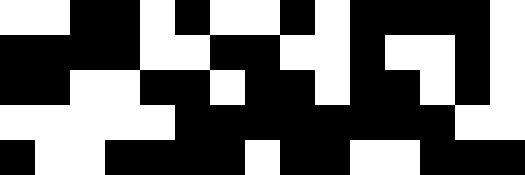[["white", "white", "black", "black", "white", "black", "white", "white", "black", "white", "black", "black", "black", "black", "white"], ["black", "black", "black", "black", "white", "white", "black", "black", "white", "white", "black", "white", "white", "black", "white"], ["black", "black", "white", "white", "black", "black", "white", "black", "black", "white", "black", "black", "white", "black", "white"], ["white", "white", "white", "white", "white", "black", "black", "black", "black", "black", "black", "black", "black", "white", "white"], ["black", "white", "white", "black", "black", "black", "black", "white", "black", "black", "white", "white", "black", "black", "black"]]